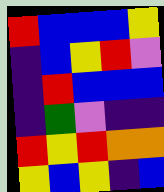[["red", "blue", "blue", "blue", "yellow"], ["indigo", "blue", "yellow", "red", "violet"], ["indigo", "red", "blue", "blue", "blue"], ["indigo", "green", "violet", "indigo", "indigo"], ["red", "yellow", "red", "orange", "orange"], ["yellow", "blue", "yellow", "indigo", "blue"]]